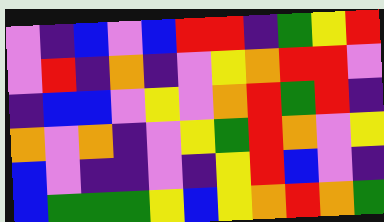[["violet", "indigo", "blue", "violet", "blue", "red", "red", "indigo", "green", "yellow", "red"], ["violet", "red", "indigo", "orange", "indigo", "violet", "yellow", "orange", "red", "red", "violet"], ["indigo", "blue", "blue", "violet", "yellow", "violet", "orange", "red", "green", "red", "indigo"], ["orange", "violet", "orange", "indigo", "violet", "yellow", "green", "red", "orange", "violet", "yellow"], ["blue", "violet", "indigo", "indigo", "violet", "indigo", "yellow", "red", "blue", "violet", "indigo"], ["blue", "green", "green", "green", "yellow", "blue", "yellow", "orange", "red", "orange", "green"]]